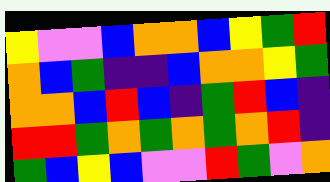[["yellow", "violet", "violet", "blue", "orange", "orange", "blue", "yellow", "green", "red"], ["orange", "blue", "green", "indigo", "indigo", "blue", "orange", "orange", "yellow", "green"], ["orange", "orange", "blue", "red", "blue", "indigo", "green", "red", "blue", "indigo"], ["red", "red", "green", "orange", "green", "orange", "green", "orange", "red", "indigo"], ["green", "blue", "yellow", "blue", "violet", "violet", "red", "green", "violet", "orange"]]